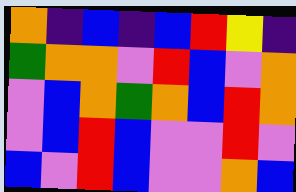[["orange", "indigo", "blue", "indigo", "blue", "red", "yellow", "indigo"], ["green", "orange", "orange", "violet", "red", "blue", "violet", "orange"], ["violet", "blue", "orange", "green", "orange", "blue", "red", "orange"], ["violet", "blue", "red", "blue", "violet", "violet", "red", "violet"], ["blue", "violet", "red", "blue", "violet", "violet", "orange", "blue"]]